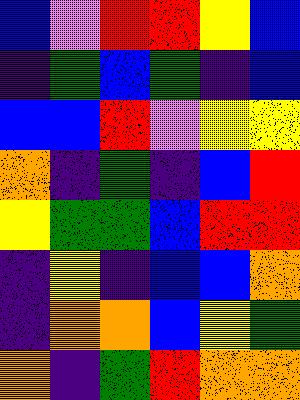[["blue", "violet", "red", "red", "yellow", "blue"], ["indigo", "green", "blue", "green", "indigo", "blue"], ["blue", "blue", "red", "violet", "yellow", "yellow"], ["orange", "indigo", "green", "indigo", "blue", "red"], ["yellow", "green", "green", "blue", "red", "red"], ["indigo", "yellow", "indigo", "blue", "blue", "orange"], ["indigo", "orange", "orange", "blue", "yellow", "green"], ["orange", "indigo", "green", "red", "orange", "orange"]]